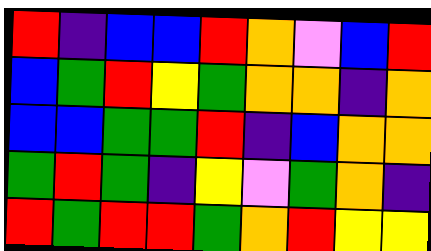[["red", "indigo", "blue", "blue", "red", "orange", "violet", "blue", "red"], ["blue", "green", "red", "yellow", "green", "orange", "orange", "indigo", "orange"], ["blue", "blue", "green", "green", "red", "indigo", "blue", "orange", "orange"], ["green", "red", "green", "indigo", "yellow", "violet", "green", "orange", "indigo"], ["red", "green", "red", "red", "green", "orange", "red", "yellow", "yellow"]]